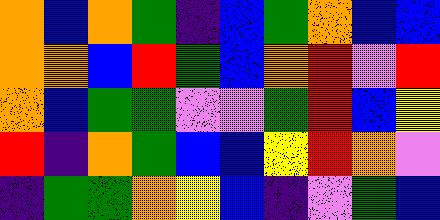[["orange", "blue", "orange", "green", "indigo", "blue", "green", "orange", "blue", "blue"], ["orange", "orange", "blue", "red", "green", "blue", "orange", "red", "violet", "red"], ["orange", "blue", "green", "green", "violet", "violet", "green", "red", "blue", "yellow"], ["red", "indigo", "orange", "green", "blue", "blue", "yellow", "red", "orange", "violet"], ["indigo", "green", "green", "orange", "yellow", "blue", "indigo", "violet", "green", "blue"]]